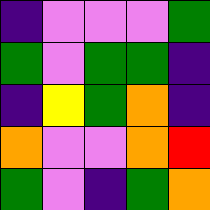[["indigo", "violet", "violet", "violet", "green"], ["green", "violet", "green", "green", "indigo"], ["indigo", "yellow", "green", "orange", "indigo"], ["orange", "violet", "violet", "orange", "red"], ["green", "violet", "indigo", "green", "orange"]]